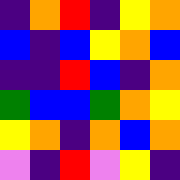[["indigo", "orange", "red", "indigo", "yellow", "orange"], ["blue", "indigo", "blue", "yellow", "orange", "blue"], ["indigo", "indigo", "red", "blue", "indigo", "orange"], ["green", "blue", "blue", "green", "orange", "yellow"], ["yellow", "orange", "indigo", "orange", "blue", "orange"], ["violet", "indigo", "red", "violet", "yellow", "indigo"]]